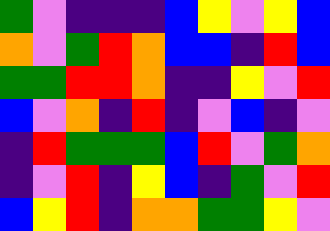[["green", "violet", "indigo", "indigo", "indigo", "blue", "yellow", "violet", "yellow", "blue"], ["orange", "violet", "green", "red", "orange", "blue", "blue", "indigo", "red", "blue"], ["green", "green", "red", "red", "orange", "indigo", "indigo", "yellow", "violet", "red"], ["blue", "violet", "orange", "indigo", "red", "indigo", "violet", "blue", "indigo", "violet"], ["indigo", "red", "green", "green", "green", "blue", "red", "violet", "green", "orange"], ["indigo", "violet", "red", "indigo", "yellow", "blue", "indigo", "green", "violet", "red"], ["blue", "yellow", "red", "indigo", "orange", "orange", "green", "green", "yellow", "violet"]]